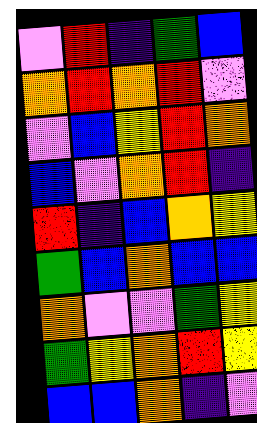[["violet", "red", "indigo", "green", "blue"], ["orange", "red", "orange", "red", "violet"], ["violet", "blue", "yellow", "red", "orange"], ["blue", "violet", "orange", "red", "indigo"], ["red", "indigo", "blue", "orange", "yellow"], ["green", "blue", "orange", "blue", "blue"], ["orange", "violet", "violet", "green", "yellow"], ["green", "yellow", "orange", "red", "yellow"], ["blue", "blue", "orange", "indigo", "violet"]]